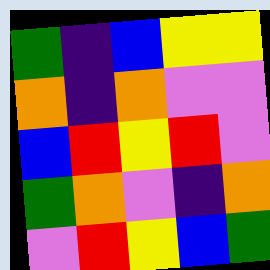[["green", "indigo", "blue", "yellow", "yellow"], ["orange", "indigo", "orange", "violet", "violet"], ["blue", "red", "yellow", "red", "violet"], ["green", "orange", "violet", "indigo", "orange"], ["violet", "red", "yellow", "blue", "green"]]